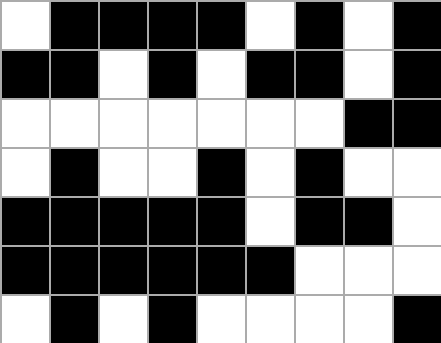[["white", "black", "black", "black", "black", "white", "black", "white", "black"], ["black", "black", "white", "black", "white", "black", "black", "white", "black"], ["white", "white", "white", "white", "white", "white", "white", "black", "black"], ["white", "black", "white", "white", "black", "white", "black", "white", "white"], ["black", "black", "black", "black", "black", "white", "black", "black", "white"], ["black", "black", "black", "black", "black", "black", "white", "white", "white"], ["white", "black", "white", "black", "white", "white", "white", "white", "black"]]